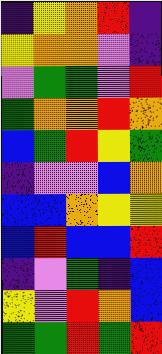[["indigo", "yellow", "orange", "red", "indigo"], ["yellow", "orange", "orange", "violet", "indigo"], ["violet", "green", "green", "violet", "red"], ["green", "orange", "orange", "red", "orange"], ["blue", "green", "red", "yellow", "green"], ["indigo", "violet", "violet", "blue", "orange"], ["blue", "blue", "orange", "yellow", "yellow"], ["blue", "red", "blue", "blue", "red"], ["indigo", "violet", "green", "indigo", "blue"], ["yellow", "violet", "red", "orange", "blue"], ["green", "green", "red", "green", "red"]]